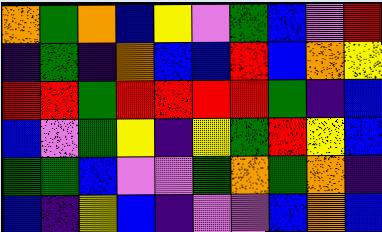[["orange", "green", "orange", "blue", "yellow", "violet", "green", "blue", "violet", "red"], ["indigo", "green", "indigo", "orange", "blue", "blue", "red", "blue", "orange", "yellow"], ["red", "red", "green", "red", "red", "red", "red", "green", "indigo", "blue"], ["blue", "violet", "green", "yellow", "indigo", "yellow", "green", "red", "yellow", "blue"], ["green", "green", "blue", "violet", "violet", "green", "orange", "green", "orange", "indigo"], ["blue", "indigo", "yellow", "blue", "indigo", "violet", "violet", "blue", "orange", "blue"]]